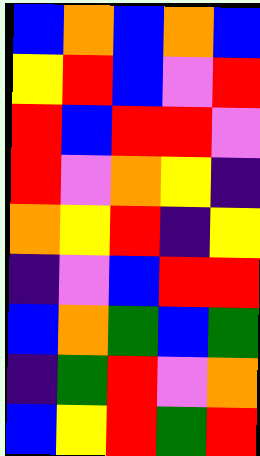[["blue", "orange", "blue", "orange", "blue"], ["yellow", "red", "blue", "violet", "red"], ["red", "blue", "red", "red", "violet"], ["red", "violet", "orange", "yellow", "indigo"], ["orange", "yellow", "red", "indigo", "yellow"], ["indigo", "violet", "blue", "red", "red"], ["blue", "orange", "green", "blue", "green"], ["indigo", "green", "red", "violet", "orange"], ["blue", "yellow", "red", "green", "red"]]